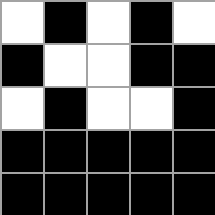[["white", "black", "white", "black", "white"], ["black", "white", "white", "black", "black"], ["white", "black", "white", "white", "black"], ["black", "black", "black", "black", "black"], ["black", "black", "black", "black", "black"]]